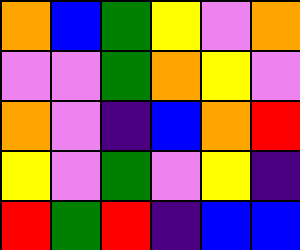[["orange", "blue", "green", "yellow", "violet", "orange"], ["violet", "violet", "green", "orange", "yellow", "violet"], ["orange", "violet", "indigo", "blue", "orange", "red"], ["yellow", "violet", "green", "violet", "yellow", "indigo"], ["red", "green", "red", "indigo", "blue", "blue"]]